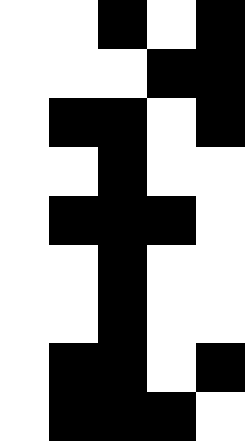[["white", "white", "black", "white", "black"], ["white", "white", "white", "black", "black"], ["white", "black", "black", "white", "black"], ["white", "white", "black", "white", "white"], ["white", "black", "black", "black", "white"], ["white", "white", "black", "white", "white"], ["white", "white", "black", "white", "white"], ["white", "black", "black", "white", "black"], ["white", "black", "black", "black", "white"]]